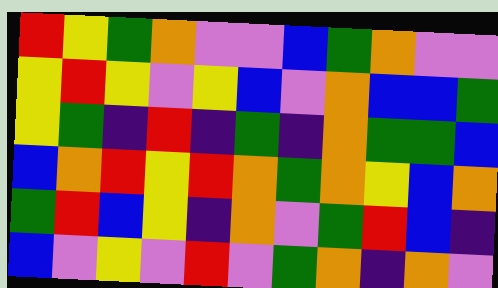[["red", "yellow", "green", "orange", "violet", "violet", "blue", "green", "orange", "violet", "violet"], ["yellow", "red", "yellow", "violet", "yellow", "blue", "violet", "orange", "blue", "blue", "green"], ["yellow", "green", "indigo", "red", "indigo", "green", "indigo", "orange", "green", "green", "blue"], ["blue", "orange", "red", "yellow", "red", "orange", "green", "orange", "yellow", "blue", "orange"], ["green", "red", "blue", "yellow", "indigo", "orange", "violet", "green", "red", "blue", "indigo"], ["blue", "violet", "yellow", "violet", "red", "violet", "green", "orange", "indigo", "orange", "violet"]]